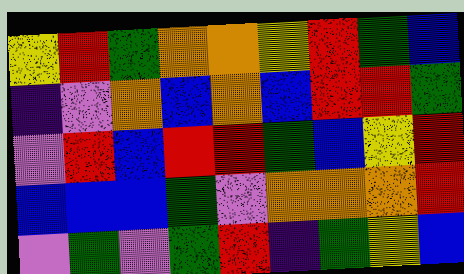[["yellow", "red", "green", "orange", "orange", "yellow", "red", "green", "blue"], ["indigo", "violet", "orange", "blue", "orange", "blue", "red", "red", "green"], ["violet", "red", "blue", "red", "red", "green", "blue", "yellow", "red"], ["blue", "blue", "blue", "green", "violet", "orange", "orange", "orange", "red"], ["violet", "green", "violet", "green", "red", "indigo", "green", "yellow", "blue"]]